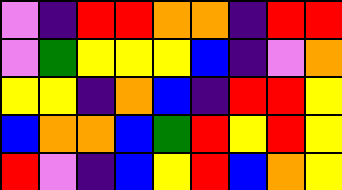[["violet", "indigo", "red", "red", "orange", "orange", "indigo", "red", "red"], ["violet", "green", "yellow", "yellow", "yellow", "blue", "indigo", "violet", "orange"], ["yellow", "yellow", "indigo", "orange", "blue", "indigo", "red", "red", "yellow"], ["blue", "orange", "orange", "blue", "green", "red", "yellow", "red", "yellow"], ["red", "violet", "indigo", "blue", "yellow", "red", "blue", "orange", "yellow"]]